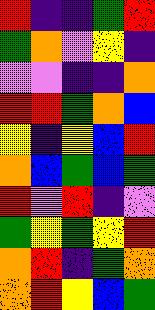[["red", "indigo", "indigo", "green", "red"], ["green", "orange", "violet", "yellow", "indigo"], ["violet", "violet", "indigo", "indigo", "orange"], ["red", "red", "green", "orange", "blue"], ["yellow", "indigo", "yellow", "blue", "red"], ["orange", "blue", "green", "blue", "green"], ["red", "violet", "red", "indigo", "violet"], ["green", "yellow", "green", "yellow", "red"], ["orange", "red", "indigo", "green", "orange"], ["orange", "red", "yellow", "blue", "green"]]